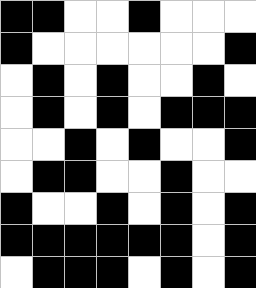[["black", "black", "white", "white", "black", "white", "white", "white"], ["black", "white", "white", "white", "white", "white", "white", "black"], ["white", "black", "white", "black", "white", "white", "black", "white"], ["white", "black", "white", "black", "white", "black", "black", "black"], ["white", "white", "black", "white", "black", "white", "white", "black"], ["white", "black", "black", "white", "white", "black", "white", "white"], ["black", "white", "white", "black", "white", "black", "white", "black"], ["black", "black", "black", "black", "black", "black", "white", "black"], ["white", "black", "black", "black", "white", "black", "white", "black"]]